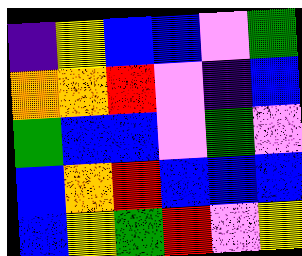[["indigo", "yellow", "blue", "blue", "violet", "green"], ["orange", "orange", "red", "violet", "indigo", "blue"], ["green", "blue", "blue", "violet", "green", "violet"], ["blue", "orange", "red", "blue", "blue", "blue"], ["blue", "yellow", "green", "red", "violet", "yellow"]]